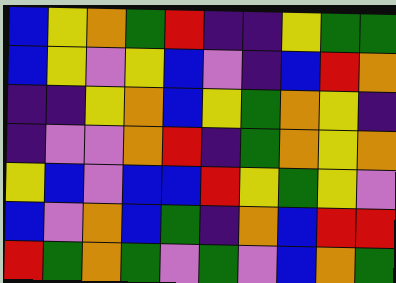[["blue", "yellow", "orange", "green", "red", "indigo", "indigo", "yellow", "green", "green"], ["blue", "yellow", "violet", "yellow", "blue", "violet", "indigo", "blue", "red", "orange"], ["indigo", "indigo", "yellow", "orange", "blue", "yellow", "green", "orange", "yellow", "indigo"], ["indigo", "violet", "violet", "orange", "red", "indigo", "green", "orange", "yellow", "orange"], ["yellow", "blue", "violet", "blue", "blue", "red", "yellow", "green", "yellow", "violet"], ["blue", "violet", "orange", "blue", "green", "indigo", "orange", "blue", "red", "red"], ["red", "green", "orange", "green", "violet", "green", "violet", "blue", "orange", "green"]]